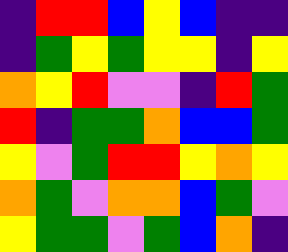[["indigo", "red", "red", "blue", "yellow", "blue", "indigo", "indigo"], ["indigo", "green", "yellow", "green", "yellow", "yellow", "indigo", "yellow"], ["orange", "yellow", "red", "violet", "violet", "indigo", "red", "green"], ["red", "indigo", "green", "green", "orange", "blue", "blue", "green"], ["yellow", "violet", "green", "red", "red", "yellow", "orange", "yellow"], ["orange", "green", "violet", "orange", "orange", "blue", "green", "violet"], ["yellow", "green", "green", "violet", "green", "blue", "orange", "indigo"]]